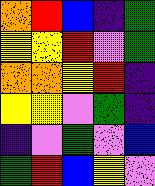[["orange", "red", "blue", "indigo", "green"], ["yellow", "yellow", "red", "violet", "green"], ["orange", "orange", "yellow", "red", "indigo"], ["yellow", "yellow", "violet", "green", "indigo"], ["indigo", "violet", "green", "violet", "blue"], ["green", "red", "blue", "yellow", "violet"]]